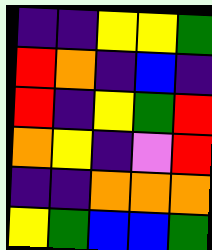[["indigo", "indigo", "yellow", "yellow", "green"], ["red", "orange", "indigo", "blue", "indigo"], ["red", "indigo", "yellow", "green", "red"], ["orange", "yellow", "indigo", "violet", "red"], ["indigo", "indigo", "orange", "orange", "orange"], ["yellow", "green", "blue", "blue", "green"]]